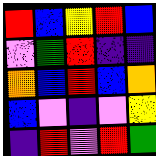[["red", "blue", "yellow", "red", "blue"], ["violet", "green", "red", "indigo", "indigo"], ["orange", "blue", "red", "blue", "orange"], ["blue", "violet", "indigo", "violet", "yellow"], ["indigo", "red", "violet", "red", "green"]]